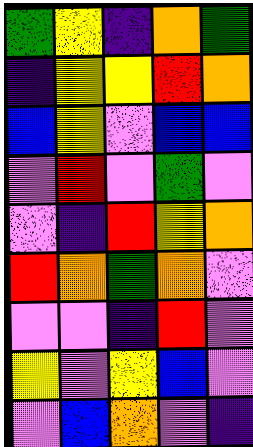[["green", "yellow", "indigo", "orange", "green"], ["indigo", "yellow", "yellow", "red", "orange"], ["blue", "yellow", "violet", "blue", "blue"], ["violet", "red", "violet", "green", "violet"], ["violet", "indigo", "red", "yellow", "orange"], ["red", "orange", "green", "orange", "violet"], ["violet", "violet", "indigo", "red", "violet"], ["yellow", "violet", "yellow", "blue", "violet"], ["violet", "blue", "orange", "violet", "indigo"]]